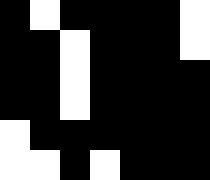[["black", "white", "black", "black", "black", "black", "white"], ["black", "black", "white", "black", "black", "black", "white"], ["black", "black", "white", "black", "black", "black", "black"], ["black", "black", "white", "black", "black", "black", "black"], ["white", "black", "black", "black", "black", "black", "black"], ["white", "white", "black", "white", "black", "black", "black"]]